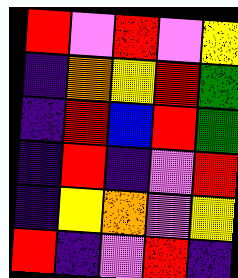[["red", "violet", "red", "violet", "yellow"], ["indigo", "orange", "yellow", "red", "green"], ["indigo", "red", "blue", "red", "green"], ["indigo", "red", "indigo", "violet", "red"], ["indigo", "yellow", "orange", "violet", "yellow"], ["red", "indigo", "violet", "red", "indigo"]]